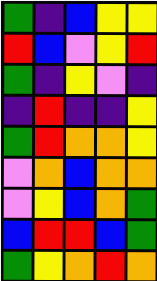[["green", "indigo", "blue", "yellow", "yellow"], ["red", "blue", "violet", "yellow", "red"], ["green", "indigo", "yellow", "violet", "indigo"], ["indigo", "red", "indigo", "indigo", "yellow"], ["green", "red", "orange", "orange", "yellow"], ["violet", "orange", "blue", "orange", "orange"], ["violet", "yellow", "blue", "orange", "green"], ["blue", "red", "red", "blue", "green"], ["green", "yellow", "orange", "red", "orange"]]